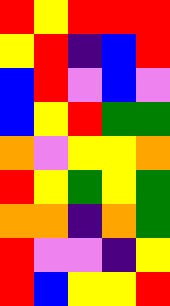[["red", "yellow", "red", "red", "red"], ["yellow", "red", "indigo", "blue", "red"], ["blue", "red", "violet", "blue", "violet"], ["blue", "yellow", "red", "green", "green"], ["orange", "violet", "yellow", "yellow", "orange"], ["red", "yellow", "green", "yellow", "green"], ["orange", "orange", "indigo", "orange", "green"], ["red", "violet", "violet", "indigo", "yellow"], ["red", "blue", "yellow", "yellow", "red"]]